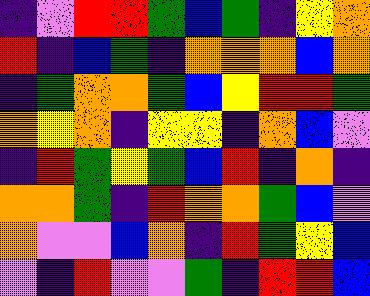[["indigo", "violet", "red", "red", "green", "blue", "green", "indigo", "yellow", "orange"], ["red", "indigo", "blue", "green", "indigo", "orange", "orange", "orange", "blue", "orange"], ["indigo", "green", "orange", "orange", "green", "blue", "yellow", "red", "red", "green"], ["orange", "yellow", "orange", "indigo", "yellow", "yellow", "indigo", "orange", "blue", "violet"], ["indigo", "red", "green", "yellow", "green", "blue", "red", "indigo", "orange", "indigo"], ["orange", "orange", "green", "indigo", "red", "orange", "orange", "green", "blue", "violet"], ["orange", "violet", "violet", "blue", "orange", "indigo", "red", "green", "yellow", "blue"], ["violet", "indigo", "red", "violet", "violet", "green", "indigo", "red", "red", "blue"]]